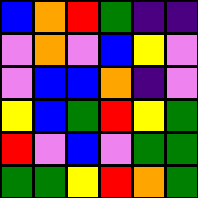[["blue", "orange", "red", "green", "indigo", "indigo"], ["violet", "orange", "violet", "blue", "yellow", "violet"], ["violet", "blue", "blue", "orange", "indigo", "violet"], ["yellow", "blue", "green", "red", "yellow", "green"], ["red", "violet", "blue", "violet", "green", "green"], ["green", "green", "yellow", "red", "orange", "green"]]